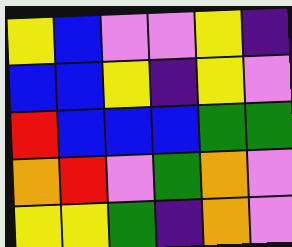[["yellow", "blue", "violet", "violet", "yellow", "indigo"], ["blue", "blue", "yellow", "indigo", "yellow", "violet"], ["red", "blue", "blue", "blue", "green", "green"], ["orange", "red", "violet", "green", "orange", "violet"], ["yellow", "yellow", "green", "indigo", "orange", "violet"]]